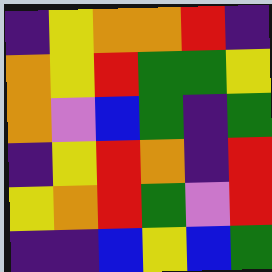[["indigo", "yellow", "orange", "orange", "red", "indigo"], ["orange", "yellow", "red", "green", "green", "yellow"], ["orange", "violet", "blue", "green", "indigo", "green"], ["indigo", "yellow", "red", "orange", "indigo", "red"], ["yellow", "orange", "red", "green", "violet", "red"], ["indigo", "indigo", "blue", "yellow", "blue", "green"]]